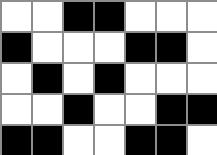[["white", "white", "black", "black", "white", "white", "white"], ["black", "white", "white", "white", "black", "black", "white"], ["white", "black", "white", "black", "white", "white", "white"], ["white", "white", "black", "white", "white", "black", "black"], ["black", "black", "white", "white", "black", "black", "white"]]